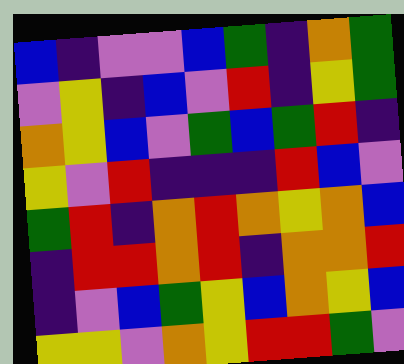[["blue", "indigo", "violet", "violet", "blue", "green", "indigo", "orange", "green"], ["violet", "yellow", "indigo", "blue", "violet", "red", "indigo", "yellow", "green"], ["orange", "yellow", "blue", "violet", "green", "blue", "green", "red", "indigo"], ["yellow", "violet", "red", "indigo", "indigo", "indigo", "red", "blue", "violet"], ["green", "red", "indigo", "orange", "red", "orange", "yellow", "orange", "blue"], ["indigo", "red", "red", "orange", "red", "indigo", "orange", "orange", "red"], ["indigo", "violet", "blue", "green", "yellow", "blue", "orange", "yellow", "blue"], ["yellow", "yellow", "violet", "orange", "yellow", "red", "red", "green", "violet"]]